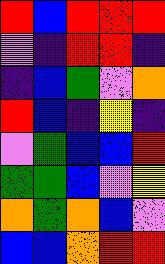[["red", "blue", "red", "red", "red"], ["violet", "indigo", "red", "red", "indigo"], ["indigo", "blue", "green", "violet", "orange"], ["red", "blue", "indigo", "yellow", "indigo"], ["violet", "green", "blue", "blue", "red"], ["green", "green", "blue", "violet", "yellow"], ["orange", "green", "orange", "blue", "violet"], ["blue", "blue", "orange", "red", "red"]]